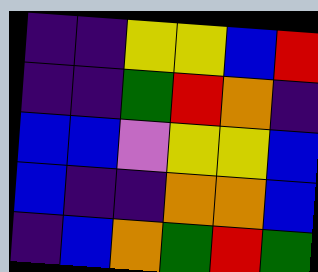[["indigo", "indigo", "yellow", "yellow", "blue", "red"], ["indigo", "indigo", "green", "red", "orange", "indigo"], ["blue", "blue", "violet", "yellow", "yellow", "blue"], ["blue", "indigo", "indigo", "orange", "orange", "blue"], ["indigo", "blue", "orange", "green", "red", "green"]]